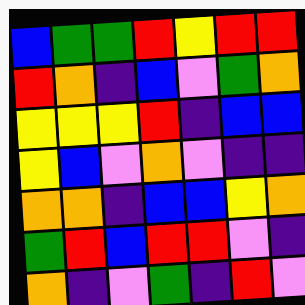[["blue", "green", "green", "red", "yellow", "red", "red"], ["red", "orange", "indigo", "blue", "violet", "green", "orange"], ["yellow", "yellow", "yellow", "red", "indigo", "blue", "blue"], ["yellow", "blue", "violet", "orange", "violet", "indigo", "indigo"], ["orange", "orange", "indigo", "blue", "blue", "yellow", "orange"], ["green", "red", "blue", "red", "red", "violet", "indigo"], ["orange", "indigo", "violet", "green", "indigo", "red", "violet"]]